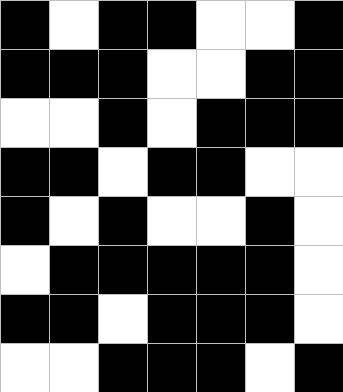[["black", "white", "black", "black", "white", "white", "black"], ["black", "black", "black", "white", "white", "black", "black"], ["white", "white", "black", "white", "black", "black", "black"], ["black", "black", "white", "black", "black", "white", "white"], ["black", "white", "black", "white", "white", "black", "white"], ["white", "black", "black", "black", "black", "black", "white"], ["black", "black", "white", "black", "black", "black", "white"], ["white", "white", "black", "black", "black", "white", "black"]]